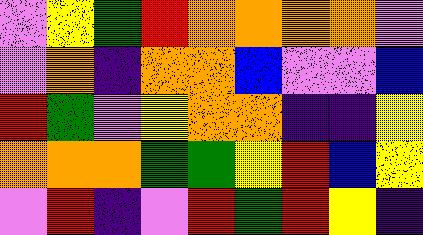[["violet", "yellow", "green", "red", "orange", "orange", "orange", "orange", "violet"], ["violet", "orange", "indigo", "orange", "orange", "blue", "violet", "violet", "blue"], ["red", "green", "violet", "yellow", "orange", "orange", "indigo", "indigo", "yellow"], ["orange", "orange", "orange", "green", "green", "yellow", "red", "blue", "yellow"], ["violet", "red", "indigo", "violet", "red", "green", "red", "yellow", "indigo"]]